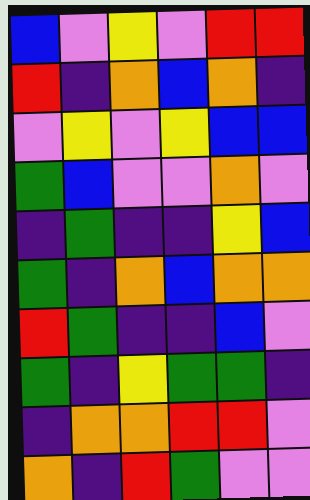[["blue", "violet", "yellow", "violet", "red", "red"], ["red", "indigo", "orange", "blue", "orange", "indigo"], ["violet", "yellow", "violet", "yellow", "blue", "blue"], ["green", "blue", "violet", "violet", "orange", "violet"], ["indigo", "green", "indigo", "indigo", "yellow", "blue"], ["green", "indigo", "orange", "blue", "orange", "orange"], ["red", "green", "indigo", "indigo", "blue", "violet"], ["green", "indigo", "yellow", "green", "green", "indigo"], ["indigo", "orange", "orange", "red", "red", "violet"], ["orange", "indigo", "red", "green", "violet", "violet"]]